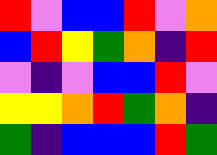[["red", "violet", "blue", "blue", "red", "violet", "orange"], ["blue", "red", "yellow", "green", "orange", "indigo", "red"], ["violet", "indigo", "violet", "blue", "blue", "red", "violet"], ["yellow", "yellow", "orange", "red", "green", "orange", "indigo"], ["green", "indigo", "blue", "blue", "blue", "red", "green"]]